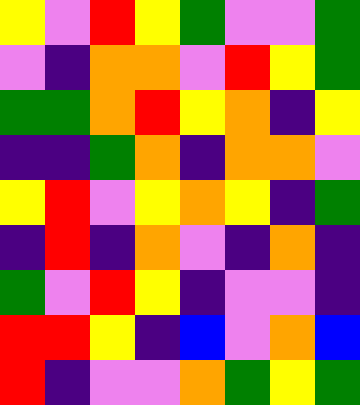[["yellow", "violet", "red", "yellow", "green", "violet", "violet", "green"], ["violet", "indigo", "orange", "orange", "violet", "red", "yellow", "green"], ["green", "green", "orange", "red", "yellow", "orange", "indigo", "yellow"], ["indigo", "indigo", "green", "orange", "indigo", "orange", "orange", "violet"], ["yellow", "red", "violet", "yellow", "orange", "yellow", "indigo", "green"], ["indigo", "red", "indigo", "orange", "violet", "indigo", "orange", "indigo"], ["green", "violet", "red", "yellow", "indigo", "violet", "violet", "indigo"], ["red", "red", "yellow", "indigo", "blue", "violet", "orange", "blue"], ["red", "indigo", "violet", "violet", "orange", "green", "yellow", "green"]]